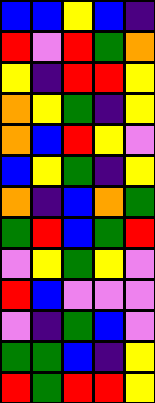[["blue", "blue", "yellow", "blue", "indigo"], ["red", "violet", "red", "green", "orange"], ["yellow", "indigo", "red", "red", "yellow"], ["orange", "yellow", "green", "indigo", "yellow"], ["orange", "blue", "red", "yellow", "violet"], ["blue", "yellow", "green", "indigo", "yellow"], ["orange", "indigo", "blue", "orange", "green"], ["green", "red", "blue", "green", "red"], ["violet", "yellow", "green", "yellow", "violet"], ["red", "blue", "violet", "violet", "violet"], ["violet", "indigo", "green", "blue", "violet"], ["green", "green", "blue", "indigo", "yellow"], ["red", "green", "red", "red", "yellow"]]